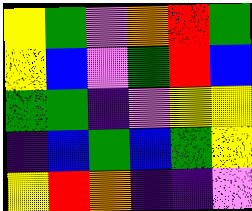[["yellow", "green", "violet", "orange", "red", "green"], ["yellow", "blue", "violet", "green", "red", "blue"], ["green", "green", "indigo", "violet", "yellow", "yellow"], ["indigo", "blue", "green", "blue", "green", "yellow"], ["yellow", "red", "orange", "indigo", "indigo", "violet"]]